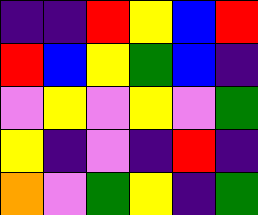[["indigo", "indigo", "red", "yellow", "blue", "red"], ["red", "blue", "yellow", "green", "blue", "indigo"], ["violet", "yellow", "violet", "yellow", "violet", "green"], ["yellow", "indigo", "violet", "indigo", "red", "indigo"], ["orange", "violet", "green", "yellow", "indigo", "green"]]